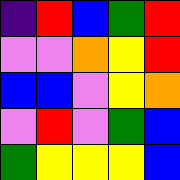[["indigo", "red", "blue", "green", "red"], ["violet", "violet", "orange", "yellow", "red"], ["blue", "blue", "violet", "yellow", "orange"], ["violet", "red", "violet", "green", "blue"], ["green", "yellow", "yellow", "yellow", "blue"]]